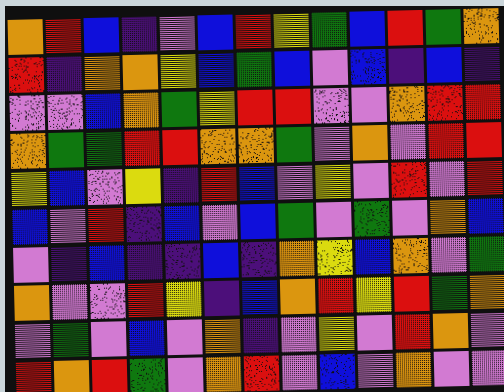[["orange", "red", "blue", "indigo", "violet", "blue", "red", "yellow", "green", "blue", "red", "green", "orange"], ["red", "indigo", "orange", "orange", "yellow", "blue", "green", "blue", "violet", "blue", "indigo", "blue", "indigo"], ["violet", "violet", "blue", "orange", "green", "yellow", "red", "red", "violet", "violet", "orange", "red", "red"], ["orange", "green", "green", "red", "red", "orange", "orange", "green", "violet", "orange", "violet", "red", "red"], ["yellow", "blue", "violet", "yellow", "indigo", "red", "blue", "violet", "yellow", "violet", "red", "violet", "red"], ["blue", "violet", "red", "indigo", "blue", "violet", "blue", "green", "violet", "green", "violet", "orange", "blue"], ["violet", "indigo", "blue", "indigo", "indigo", "blue", "indigo", "orange", "yellow", "blue", "orange", "violet", "green"], ["orange", "violet", "violet", "red", "yellow", "indigo", "blue", "orange", "red", "yellow", "red", "green", "orange"], ["violet", "green", "violet", "blue", "violet", "orange", "indigo", "violet", "yellow", "violet", "red", "orange", "violet"], ["red", "orange", "red", "green", "violet", "orange", "red", "violet", "blue", "violet", "orange", "violet", "violet"]]